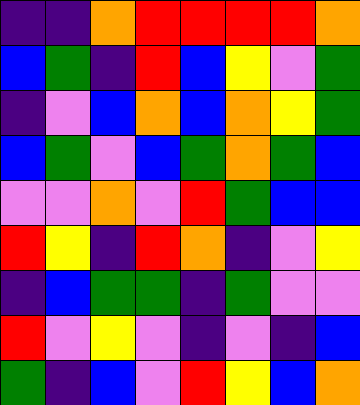[["indigo", "indigo", "orange", "red", "red", "red", "red", "orange"], ["blue", "green", "indigo", "red", "blue", "yellow", "violet", "green"], ["indigo", "violet", "blue", "orange", "blue", "orange", "yellow", "green"], ["blue", "green", "violet", "blue", "green", "orange", "green", "blue"], ["violet", "violet", "orange", "violet", "red", "green", "blue", "blue"], ["red", "yellow", "indigo", "red", "orange", "indigo", "violet", "yellow"], ["indigo", "blue", "green", "green", "indigo", "green", "violet", "violet"], ["red", "violet", "yellow", "violet", "indigo", "violet", "indigo", "blue"], ["green", "indigo", "blue", "violet", "red", "yellow", "blue", "orange"]]